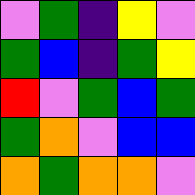[["violet", "green", "indigo", "yellow", "violet"], ["green", "blue", "indigo", "green", "yellow"], ["red", "violet", "green", "blue", "green"], ["green", "orange", "violet", "blue", "blue"], ["orange", "green", "orange", "orange", "violet"]]